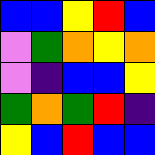[["blue", "blue", "yellow", "red", "blue"], ["violet", "green", "orange", "yellow", "orange"], ["violet", "indigo", "blue", "blue", "yellow"], ["green", "orange", "green", "red", "indigo"], ["yellow", "blue", "red", "blue", "blue"]]